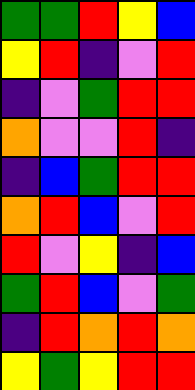[["green", "green", "red", "yellow", "blue"], ["yellow", "red", "indigo", "violet", "red"], ["indigo", "violet", "green", "red", "red"], ["orange", "violet", "violet", "red", "indigo"], ["indigo", "blue", "green", "red", "red"], ["orange", "red", "blue", "violet", "red"], ["red", "violet", "yellow", "indigo", "blue"], ["green", "red", "blue", "violet", "green"], ["indigo", "red", "orange", "red", "orange"], ["yellow", "green", "yellow", "red", "red"]]